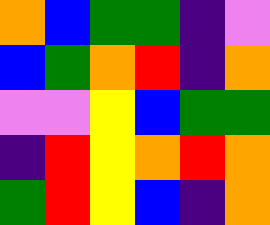[["orange", "blue", "green", "green", "indigo", "violet"], ["blue", "green", "orange", "red", "indigo", "orange"], ["violet", "violet", "yellow", "blue", "green", "green"], ["indigo", "red", "yellow", "orange", "red", "orange"], ["green", "red", "yellow", "blue", "indigo", "orange"]]